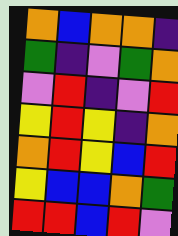[["orange", "blue", "orange", "orange", "indigo"], ["green", "indigo", "violet", "green", "orange"], ["violet", "red", "indigo", "violet", "red"], ["yellow", "red", "yellow", "indigo", "orange"], ["orange", "red", "yellow", "blue", "red"], ["yellow", "blue", "blue", "orange", "green"], ["red", "red", "blue", "red", "violet"]]